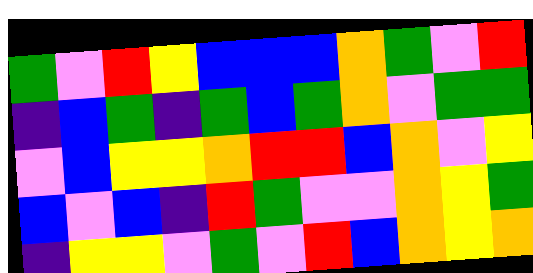[["green", "violet", "red", "yellow", "blue", "blue", "blue", "orange", "green", "violet", "red"], ["indigo", "blue", "green", "indigo", "green", "blue", "green", "orange", "violet", "green", "green"], ["violet", "blue", "yellow", "yellow", "orange", "red", "red", "blue", "orange", "violet", "yellow"], ["blue", "violet", "blue", "indigo", "red", "green", "violet", "violet", "orange", "yellow", "green"], ["indigo", "yellow", "yellow", "violet", "green", "violet", "red", "blue", "orange", "yellow", "orange"]]